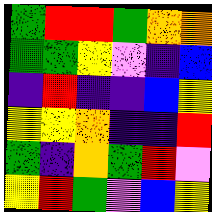[["green", "red", "red", "green", "orange", "orange"], ["green", "green", "yellow", "violet", "indigo", "blue"], ["indigo", "red", "indigo", "indigo", "blue", "yellow"], ["yellow", "yellow", "orange", "indigo", "indigo", "red"], ["green", "indigo", "orange", "green", "red", "violet"], ["yellow", "red", "green", "violet", "blue", "yellow"]]